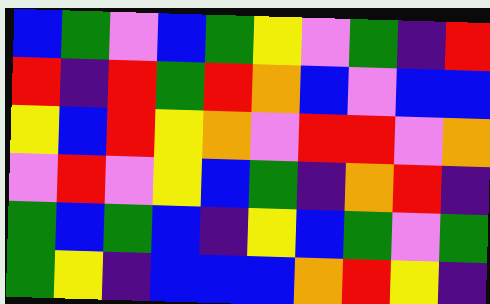[["blue", "green", "violet", "blue", "green", "yellow", "violet", "green", "indigo", "red"], ["red", "indigo", "red", "green", "red", "orange", "blue", "violet", "blue", "blue"], ["yellow", "blue", "red", "yellow", "orange", "violet", "red", "red", "violet", "orange"], ["violet", "red", "violet", "yellow", "blue", "green", "indigo", "orange", "red", "indigo"], ["green", "blue", "green", "blue", "indigo", "yellow", "blue", "green", "violet", "green"], ["green", "yellow", "indigo", "blue", "blue", "blue", "orange", "red", "yellow", "indigo"]]